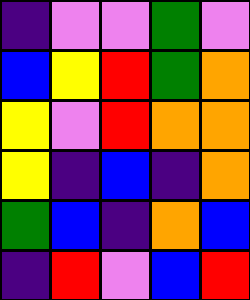[["indigo", "violet", "violet", "green", "violet"], ["blue", "yellow", "red", "green", "orange"], ["yellow", "violet", "red", "orange", "orange"], ["yellow", "indigo", "blue", "indigo", "orange"], ["green", "blue", "indigo", "orange", "blue"], ["indigo", "red", "violet", "blue", "red"]]